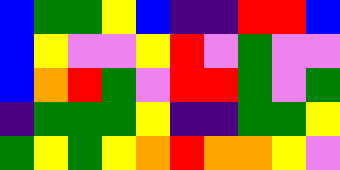[["blue", "green", "green", "yellow", "blue", "indigo", "indigo", "red", "red", "blue"], ["blue", "yellow", "violet", "violet", "yellow", "red", "violet", "green", "violet", "violet"], ["blue", "orange", "red", "green", "violet", "red", "red", "green", "violet", "green"], ["indigo", "green", "green", "green", "yellow", "indigo", "indigo", "green", "green", "yellow"], ["green", "yellow", "green", "yellow", "orange", "red", "orange", "orange", "yellow", "violet"]]